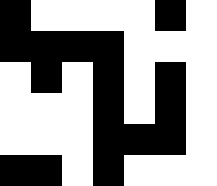[["black", "white", "white", "white", "white", "black", "white"], ["black", "black", "black", "black", "white", "white", "white"], ["white", "black", "white", "black", "white", "black", "white"], ["white", "white", "white", "black", "white", "black", "white"], ["white", "white", "white", "black", "black", "black", "white"], ["black", "black", "white", "black", "white", "white", "white"]]